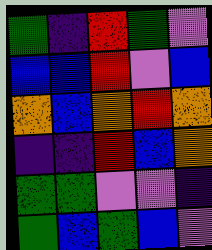[["green", "indigo", "red", "green", "violet"], ["blue", "blue", "red", "violet", "blue"], ["orange", "blue", "orange", "red", "orange"], ["indigo", "indigo", "red", "blue", "orange"], ["green", "green", "violet", "violet", "indigo"], ["green", "blue", "green", "blue", "violet"]]